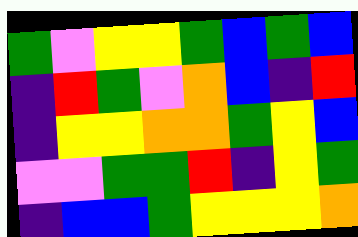[["green", "violet", "yellow", "yellow", "green", "blue", "green", "blue"], ["indigo", "red", "green", "violet", "orange", "blue", "indigo", "red"], ["indigo", "yellow", "yellow", "orange", "orange", "green", "yellow", "blue"], ["violet", "violet", "green", "green", "red", "indigo", "yellow", "green"], ["indigo", "blue", "blue", "green", "yellow", "yellow", "yellow", "orange"]]